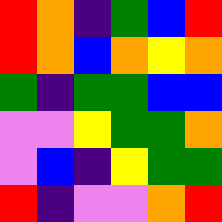[["red", "orange", "indigo", "green", "blue", "red"], ["red", "orange", "blue", "orange", "yellow", "orange"], ["green", "indigo", "green", "green", "blue", "blue"], ["violet", "violet", "yellow", "green", "green", "orange"], ["violet", "blue", "indigo", "yellow", "green", "green"], ["red", "indigo", "violet", "violet", "orange", "red"]]